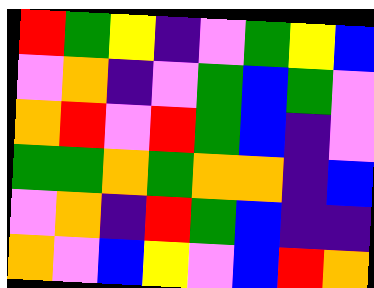[["red", "green", "yellow", "indigo", "violet", "green", "yellow", "blue"], ["violet", "orange", "indigo", "violet", "green", "blue", "green", "violet"], ["orange", "red", "violet", "red", "green", "blue", "indigo", "violet"], ["green", "green", "orange", "green", "orange", "orange", "indigo", "blue"], ["violet", "orange", "indigo", "red", "green", "blue", "indigo", "indigo"], ["orange", "violet", "blue", "yellow", "violet", "blue", "red", "orange"]]